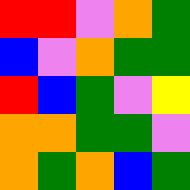[["red", "red", "violet", "orange", "green"], ["blue", "violet", "orange", "green", "green"], ["red", "blue", "green", "violet", "yellow"], ["orange", "orange", "green", "green", "violet"], ["orange", "green", "orange", "blue", "green"]]